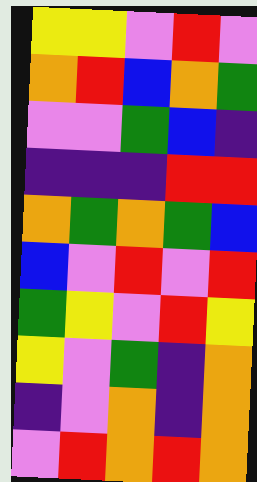[["yellow", "yellow", "violet", "red", "violet"], ["orange", "red", "blue", "orange", "green"], ["violet", "violet", "green", "blue", "indigo"], ["indigo", "indigo", "indigo", "red", "red"], ["orange", "green", "orange", "green", "blue"], ["blue", "violet", "red", "violet", "red"], ["green", "yellow", "violet", "red", "yellow"], ["yellow", "violet", "green", "indigo", "orange"], ["indigo", "violet", "orange", "indigo", "orange"], ["violet", "red", "orange", "red", "orange"]]